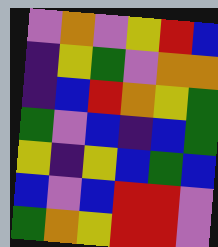[["violet", "orange", "violet", "yellow", "red", "blue"], ["indigo", "yellow", "green", "violet", "orange", "orange"], ["indigo", "blue", "red", "orange", "yellow", "green"], ["green", "violet", "blue", "indigo", "blue", "green"], ["yellow", "indigo", "yellow", "blue", "green", "blue"], ["blue", "violet", "blue", "red", "red", "violet"], ["green", "orange", "yellow", "red", "red", "violet"]]